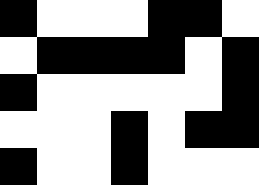[["black", "white", "white", "white", "black", "black", "white"], ["white", "black", "black", "black", "black", "white", "black"], ["black", "white", "white", "white", "white", "white", "black"], ["white", "white", "white", "black", "white", "black", "black"], ["black", "white", "white", "black", "white", "white", "white"]]